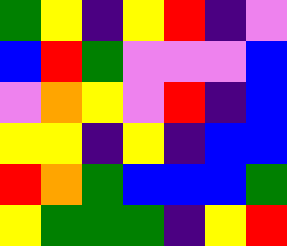[["green", "yellow", "indigo", "yellow", "red", "indigo", "violet"], ["blue", "red", "green", "violet", "violet", "violet", "blue"], ["violet", "orange", "yellow", "violet", "red", "indigo", "blue"], ["yellow", "yellow", "indigo", "yellow", "indigo", "blue", "blue"], ["red", "orange", "green", "blue", "blue", "blue", "green"], ["yellow", "green", "green", "green", "indigo", "yellow", "red"]]